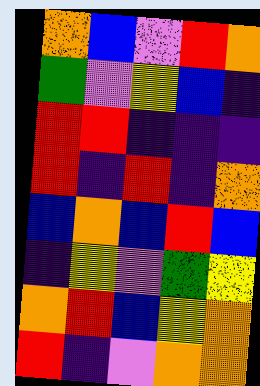[["orange", "blue", "violet", "red", "orange"], ["green", "violet", "yellow", "blue", "indigo"], ["red", "red", "indigo", "indigo", "indigo"], ["red", "indigo", "red", "indigo", "orange"], ["blue", "orange", "blue", "red", "blue"], ["indigo", "yellow", "violet", "green", "yellow"], ["orange", "red", "blue", "yellow", "orange"], ["red", "indigo", "violet", "orange", "orange"]]